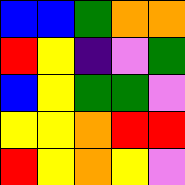[["blue", "blue", "green", "orange", "orange"], ["red", "yellow", "indigo", "violet", "green"], ["blue", "yellow", "green", "green", "violet"], ["yellow", "yellow", "orange", "red", "red"], ["red", "yellow", "orange", "yellow", "violet"]]